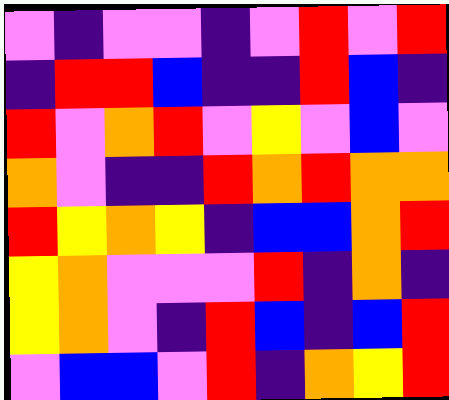[["violet", "indigo", "violet", "violet", "indigo", "violet", "red", "violet", "red"], ["indigo", "red", "red", "blue", "indigo", "indigo", "red", "blue", "indigo"], ["red", "violet", "orange", "red", "violet", "yellow", "violet", "blue", "violet"], ["orange", "violet", "indigo", "indigo", "red", "orange", "red", "orange", "orange"], ["red", "yellow", "orange", "yellow", "indigo", "blue", "blue", "orange", "red"], ["yellow", "orange", "violet", "violet", "violet", "red", "indigo", "orange", "indigo"], ["yellow", "orange", "violet", "indigo", "red", "blue", "indigo", "blue", "red"], ["violet", "blue", "blue", "violet", "red", "indigo", "orange", "yellow", "red"]]